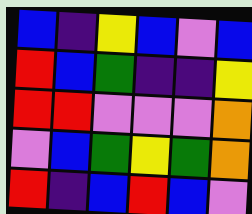[["blue", "indigo", "yellow", "blue", "violet", "blue"], ["red", "blue", "green", "indigo", "indigo", "yellow"], ["red", "red", "violet", "violet", "violet", "orange"], ["violet", "blue", "green", "yellow", "green", "orange"], ["red", "indigo", "blue", "red", "blue", "violet"]]